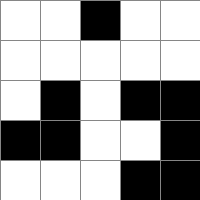[["white", "white", "black", "white", "white"], ["white", "white", "white", "white", "white"], ["white", "black", "white", "black", "black"], ["black", "black", "white", "white", "black"], ["white", "white", "white", "black", "black"]]